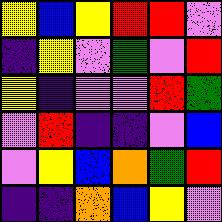[["yellow", "blue", "yellow", "red", "red", "violet"], ["indigo", "yellow", "violet", "green", "violet", "red"], ["yellow", "indigo", "violet", "violet", "red", "green"], ["violet", "red", "indigo", "indigo", "violet", "blue"], ["violet", "yellow", "blue", "orange", "green", "red"], ["indigo", "indigo", "orange", "blue", "yellow", "violet"]]